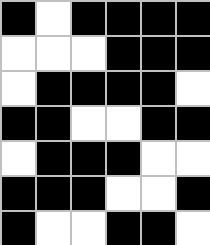[["black", "white", "black", "black", "black", "black"], ["white", "white", "white", "black", "black", "black"], ["white", "black", "black", "black", "black", "white"], ["black", "black", "white", "white", "black", "black"], ["white", "black", "black", "black", "white", "white"], ["black", "black", "black", "white", "white", "black"], ["black", "white", "white", "black", "black", "white"]]